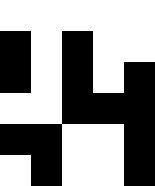[["white", "white", "white", "white", "white"], ["black", "white", "black", "white", "white"], ["black", "white", "black", "white", "black"], ["white", "white", "black", "black", "black"], ["black", "black", "white", "white", "black"], ["white", "black", "white", "white", "black"]]